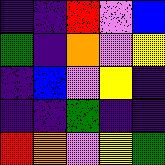[["indigo", "indigo", "red", "violet", "blue"], ["green", "indigo", "orange", "violet", "yellow"], ["indigo", "blue", "violet", "yellow", "indigo"], ["indigo", "indigo", "green", "indigo", "indigo"], ["red", "orange", "violet", "yellow", "green"]]